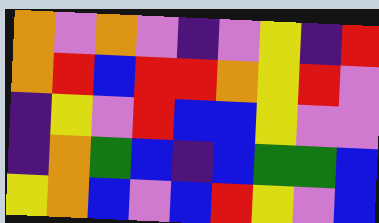[["orange", "violet", "orange", "violet", "indigo", "violet", "yellow", "indigo", "red"], ["orange", "red", "blue", "red", "red", "orange", "yellow", "red", "violet"], ["indigo", "yellow", "violet", "red", "blue", "blue", "yellow", "violet", "violet"], ["indigo", "orange", "green", "blue", "indigo", "blue", "green", "green", "blue"], ["yellow", "orange", "blue", "violet", "blue", "red", "yellow", "violet", "blue"]]